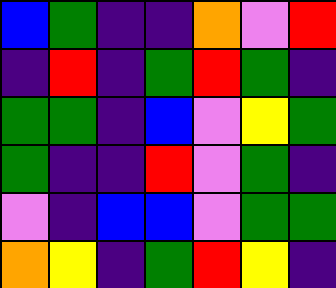[["blue", "green", "indigo", "indigo", "orange", "violet", "red"], ["indigo", "red", "indigo", "green", "red", "green", "indigo"], ["green", "green", "indigo", "blue", "violet", "yellow", "green"], ["green", "indigo", "indigo", "red", "violet", "green", "indigo"], ["violet", "indigo", "blue", "blue", "violet", "green", "green"], ["orange", "yellow", "indigo", "green", "red", "yellow", "indigo"]]